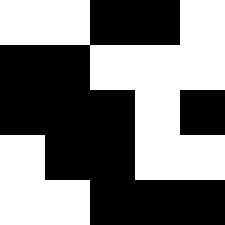[["white", "white", "black", "black", "white"], ["black", "black", "white", "white", "white"], ["black", "black", "black", "white", "black"], ["white", "black", "black", "white", "white"], ["white", "white", "black", "black", "black"]]